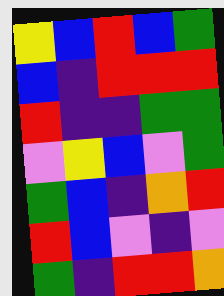[["yellow", "blue", "red", "blue", "green"], ["blue", "indigo", "red", "red", "red"], ["red", "indigo", "indigo", "green", "green"], ["violet", "yellow", "blue", "violet", "green"], ["green", "blue", "indigo", "orange", "red"], ["red", "blue", "violet", "indigo", "violet"], ["green", "indigo", "red", "red", "orange"]]